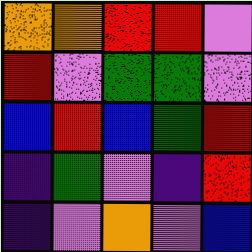[["orange", "orange", "red", "red", "violet"], ["red", "violet", "green", "green", "violet"], ["blue", "red", "blue", "green", "red"], ["indigo", "green", "violet", "indigo", "red"], ["indigo", "violet", "orange", "violet", "blue"]]